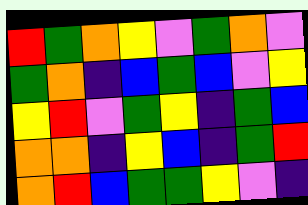[["red", "green", "orange", "yellow", "violet", "green", "orange", "violet"], ["green", "orange", "indigo", "blue", "green", "blue", "violet", "yellow"], ["yellow", "red", "violet", "green", "yellow", "indigo", "green", "blue"], ["orange", "orange", "indigo", "yellow", "blue", "indigo", "green", "red"], ["orange", "red", "blue", "green", "green", "yellow", "violet", "indigo"]]